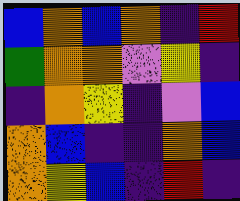[["blue", "orange", "blue", "orange", "indigo", "red"], ["green", "orange", "orange", "violet", "yellow", "indigo"], ["indigo", "orange", "yellow", "indigo", "violet", "blue"], ["orange", "blue", "indigo", "indigo", "orange", "blue"], ["orange", "yellow", "blue", "indigo", "red", "indigo"]]